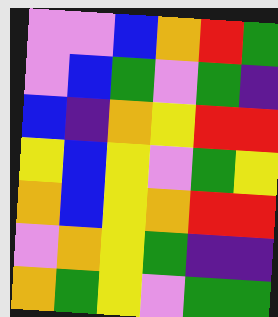[["violet", "violet", "blue", "orange", "red", "green"], ["violet", "blue", "green", "violet", "green", "indigo"], ["blue", "indigo", "orange", "yellow", "red", "red"], ["yellow", "blue", "yellow", "violet", "green", "yellow"], ["orange", "blue", "yellow", "orange", "red", "red"], ["violet", "orange", "yellow", "green", "indigo", "indigo"], ["orange", "green", "yellow", "violet", "green", "green"]]